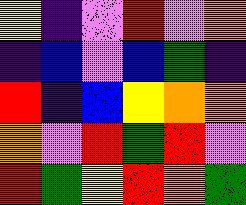[["yellow", "indigo", "violet", "red", "violet", "orange"], ["indigo", "blue", "violet", "blue", "green", "indigo"], ["red", "indigo", "blue", "yellow", "orange", "orange"], ["orange", "violet", "red", "green", "red", "violet"], ["red", "green", "yellow", "red", "orange", "green"]]